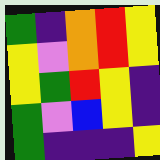[["green", "indigo", "orange", "red", "yellow"], ["yellow", "violet", "orange", "red", "yellow"], ["yellow", "green", "red", "yellow", "indigo"], ["green", "violet", "blue", "yellow", "indigo"], ["green", "indigo", "indigo", "indigo", "yellow"]]